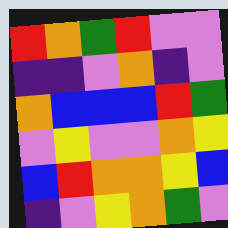[["red", "orange", "green", "red", "violet", "violet"], ["indigo", "indigo", "violet", "orange", "indigo", "violet"], ["orange", "blue", "blue", "blue", "red", "green"], ["violet", "yellow", "violet", "violet", "orange", "yellow"], ["blue", "red", "orange", "orange", "yellow", "blue"], ["indigo", "violet", "yellow", "orange", "green", "violet"]]